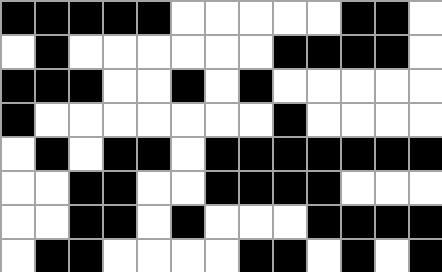[["black", "black", "black", "black", "black", "white", "white", "white", "white", "white", "black", "black", "white"], ["white", "black", "white", "white", "white", "white", "white", "white", "black", "black", "black", "black", "white"], ["black", "black", "black", "white", "white", "black", "white", "black", "white", "white", "white", "white", "white"], ["black", "white", "white", "white", "white", "white", "white", "white", "black", "white", "white", "white", "white"], ["white", "black", "white", "black", "black", "white", "black", "black", "black", "black", "black", "black", "black"], ["white", "white", "black", "black", "white", "white", "black", "black", "black", "black", "white", "white", "white"], ["white", "white", "black", "black", "white", "black", "white", "white", "white", "black", "black", "black", "black"], ["white", "black", "black", "white", "white", "white", "white", "black", "black", "white", "black", "white", "black"]]